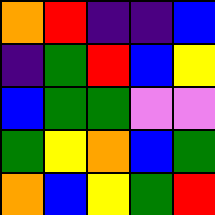[["orange", "red", "indigo", "indigo", "blue"], ["indigo", "green", "red", "blue", "yellow"], ["blue", "green", "green", "violet", "violet"], ["green", "yellow", "orange", "blue", "green"], ["orange", "blue", "yellow", "green", "red"]]